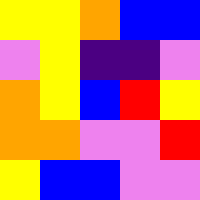[["yellow", "yellow", "orange", "blue", "blue"], ["violet", "yellow", "indigo", "indigo", "violet"], ["orange", "yellow", "blue", "red", "yellow"], ["orange", "orange", "violet", "violet", "red"], ["yellow", "blue", "blue", "violet", "violet"]]